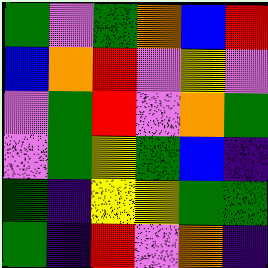[["green", "violet", "green", "orange", "blue", "red"], ["blue", "orange", "red", "violet", "yellow", "violet"], ["violet", "green", "red", "violet", "orange", "green"], ["violet", "green", "yellow", "green", "blue", "indigo"], ["green", "indigo", "yellow", "yellow", "green", "green"], ["green", "indigo", "red", "violet", "orange", "indigo"]]